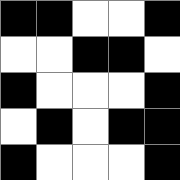[["black", "black", "white", "white", "black"], ["white", "white", "black", "black", "white"], ["black", "white", "white", "white", "black"], ["white", "black", "white", "black", "black"], ["black", "white", "white", "white", "black"]]